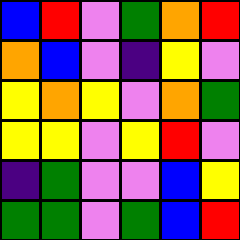[["blue", "red", "violet", "green", "orange", "red"], ["orange", "blue", "violet", "indigo", "yellow", "violet"], ["yellow", "orange", "yellow", "violet", "orange", "green"], ["yellow", "yellow", "violet", "yellow", "red", "violet"], ["indigo", "green", "violet", "violet", "blue", "yellow"], ["green", "green", "violet", "green", "blue", "red"]]